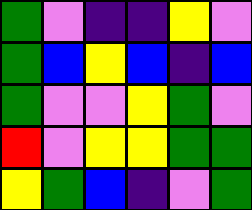[["green", "violet", "indigo", "indigo", "yellow", "violet"], ["green", "blue", "yellow", "blue", "indigo", "blue"], ["green", "violet", "violet", "yellow", "green", "violet"], ["red", "violet", "yellow", "yellow", "green", "green"], ["yellow", "green", "blue", "indigo", "violet", "green"]]